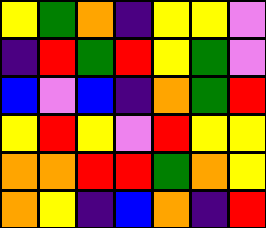[["yellow", "green", "orange", "indigo", "yellow", "yellow", "violet"], ["indigo", "red", "green", "red", "yellow", "green", "violet"], ["blue", "violet", "blue", "indigo", "orange", "green", "red"], ["yellow", "red", "yellow", "violet", "red", "yellow", "yellow"], ["orange", "orange", "red", "red", "green", "orange", "yellow"], ["orange", "yellow", "indigo", "blue", "orange", "indigo", "red"]]